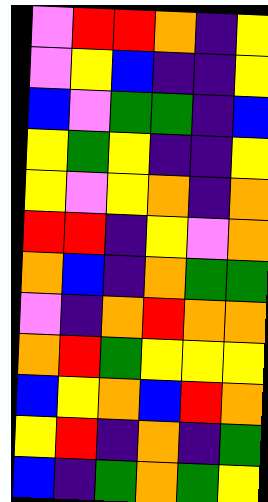[["violet", "red", "red", "orange", "indigo", "yellow"], ["violet", "yellow", "blue", "indigo", "indigo", "yellow"], ["blue", "violet", "green", "green", "indigo", "blue"], ["yellow", "green", "yellow", "indigo", "indigo", "yellow"], ["yellow", "violet", "yellow", "orange", "indigo", "orange"], ["red", "red", "indigo", "yellow", "violet", "orange"], ["orange", "blue", "indigo", "orange", "green", "green"], ["violet", "indigo", "orange", "red", "orange", "orange"], ["orange", "red", "green", "yellow", "yellow", "yellow"], ["blue", "yellow", "orange", "blue", "red", "orange"], ["yellow", "red", "indigo", "orange", "indigo", "green"], ["blue", "indigo", "green", "orange", "green", "yellow"]]